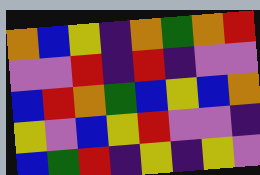[["orange", "blue", "yellow", "indigo", "orange", "green", "orange", "red"], ["violet", "violet", "red", "indigo", "red", "indigo", "violet", "violet"], ["blue", "red", "orange", "green", "blue", "yellow", "blue", "orange"], ["yellow", "violet", "blue", "yellow", "red", "violet", "violet", "indigo"], ["blue", "green", "red", "indigo", "yellow", "indigo", "yellow", "violet"]]